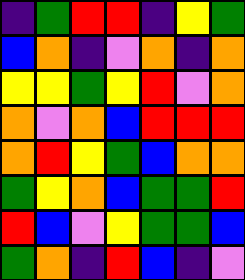[["indigo", "green", "red", "red", "indigo", "yellow", "green"], ["blue", "orange", "indigo", "violet", "orange", "indigo", "orange"], ["yellow", "yellow", "green", "yellow", "red", "violet", "orange"], ["orange", "violet", "orange", "blue", "red", "red", "red"], ["orange", "red", "yellow", "green", "blue", "orange", "orange"], ["green", "yellow", "orange", "blue", "green", "green", "red"], ["red", "blue", "violet", "yellow", "green", "green", "blue"], ["green", "orange", "indigo", "red", "blue", "indigo", "violet"]]